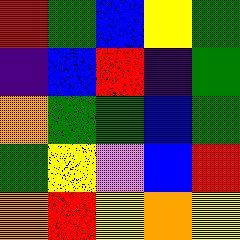[["red", "green", "blue", "yellow", "green"], ["indigo", "blue", "red", "indigo", "green"], ["orange", "green", "green", "blue", "green"], ["green", "yellow", "violet", "blue", "red"], ["orange", "red", "yellow", "orange", "yellow"]]